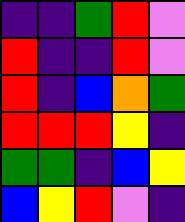[["indigo", "indigo", "green", "red", "violet"], ["red", "indigo", "indigo", "red", "violet"], ["red", "indigo", "blue", "orange", "green"], ["red", "red", "red", "yellow", "indigo"], ["green", "green", "indigo", "blue", "yellow"], ["blue", "yellow", "red", "violet", "indigo"]]